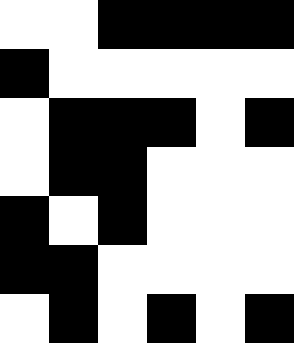[["white", "white", "black", "black", "black", "black"], ["black", "white", "white", "white", "white", "white"], ["white", "black", "black", "black", "white", "black"], ["white", "black", "black", "white", "white", "white"], ["black", "white", "black", "white", "white", "white"], ["black", "black", "white", "white", "white", "white"], ["white", "black", "white", "black", "white", "black"]]